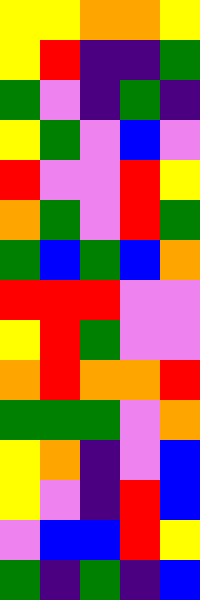[["yellow", "yellow", "orange", "orange", "yellow"], ["yellow", "red", "indigo", "indigo", "green"], ["green", "violet", "indigo", "green", "indigo"], ["yellow", "green", "violet", "blue", "violet"], ["red", "violet", "violet", "red", "yellow"], ["orange", "green", "violet", "red", "green"], ["green", "blue", "green", "blue", "orange"], ["red", "red", "red", "violet", "violet"], ["yellow", "red", "green", "violet", "violet"], ["orange", "red", "orange", "orange", "red"], ["green", "green", "green", "violet", "orange"], ["yellow", "orange", "indigo", "violet", "blue"], ["yellow", "violet", "indigo", "red", "blue"], ["violet", "blue", "blue", "red", "yellow"], ["green", "indigo", "green", "indigo", "blue"]]